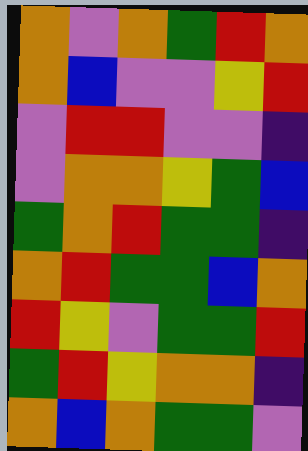[["orange", "violet", "orange", "green", "red", "orange"], ["orange", "blue", "violet", "violet", "yellow", "red"], ["violet", "red", "red", "violet", "violet", "indigo"], ["violet", "orange", "orange", "yellow", "green", "blue"], ["green", "orange", "red", "green", "green", "indigo"], ["orange", "red", "green", "green", "blue", "orange"], ["red", "yellow", "violet", "green", "green", "red"], ["green", "red", "yellow", "orange", "orange", "indigo"], ["orange", "blue", "orange", "green", "green", "violet"]]